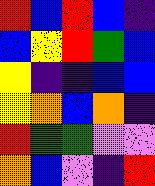[["red", "blue", "red", "blue", "indigo"], ["blue", "yellow", "red", "green", "blue"], ["yellow", "indigo", "indigo", "blue", "blue"], ["yellow", "orange", "blue", "orange", "indigo"], ["red", "green", "green", "violet", "violet"], ["orange", "blue", "violet", "indigo", "red"]]